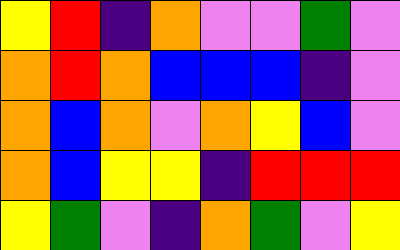[["yellow", "red", "indigo", "orange", "violet", "violet", "green", "violet"], ["orange", "red", "orange", "blue", "blue", "blue", "indigo", "violet"], ["orange", "blue", "orange", "violet", "orange", "yellow", "blue", "violet"], ["orange", "blue", "yellow", "yellow", "indigo", "red", "red", "red"], ["yellow", "green", "violet", "indigo", "orange", "green", "violet", "yellow"]]